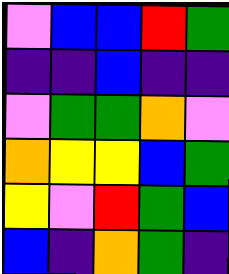[["violet", "blue", "blue", "red", "green"], ["indigo", "indigo", "blue", "indigo", "indigo"], ["violet", "green", "green", "orange", "violet"], ["orange", "yellow", "yellow", "blue", "green"], ["yellow", "violet", "red", "green", "blue"], ["blue", "indigo", "orange", "green", "indigo"]]